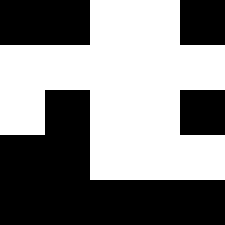[["black", "black", "white", "white", "black"], ["white", "white", "white", "white", "white"], ["white", "black", "white", "white", "black"], ["black", "black", "white", "white", "white"], ["black", "black", "black", "black", "black"]]